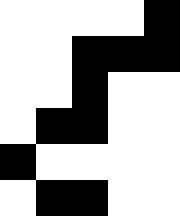[["white", "white", "white", "white", "black"], ["white", "white", "black", "black", "black"], ["white", "white", "black", "white", "white"], ["white", "black", "black", "white", "white"], ["black", "white", "white", "white", "white"], ["white", "black", "black", "white", "white"]]